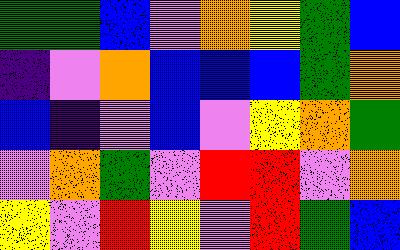[["green", "green", "blue", "violet", "orange", "yellow", "green", "blue"], ["indigo", "violet", "orange", "blue", "blue", "blue", "green", "orange"], ["blue", "indigo", "violet", "blue", "violet", "yellow", "orange", "green"], ["violet", "orange", "green", "violet", "red", "red", "violet", "orange"], ["yellow", "violet", "red", "yellow", "violet", "red", "green", "blue"]]